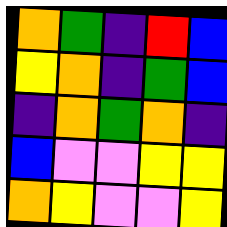[["orange", "green", "indigo", "red", "blue"], ["yellow", "orange", "indigo", "green", "blue"], ["indigo", "orange", "green", "orange", "indigo"], ["blue", "violet", "violet", "yellow", "yellow"], ["orange", "yellow", "violet", "violet", "yellow"]]